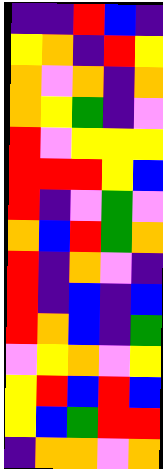[["indigo", "indigo", "red", "blue", "indigo"], ["yellow", "orange", "indigo", "red", "yellow"], ["orange", "violet", "orange", "indigo", "orange"], ["orange", "yellow", "green", "indigo", "violet"], ["red", "violet", "yellow", "yellow", "yellow"], ["red", "red", "red", "yellow", "blue"], ["red", "indigo", "violet", "green", "violet"], ["orange", "blue", "red", "green", "orange"], ["red", "indigo", "orange", "violet", "indigo"], ["red", "indigo", "blue", "indigo", "blue"], ["red", "orange", "blue", "indigo", "green"], ["violet", "yellow", "orange", "violet", "yellow"], ["yellow", "red", "blue", "red", "blue"], ["yellow", "blue", "green", "red", "red"], ["indigo", "orange", "orange", "violet", "orange"]]